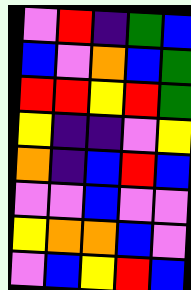[["violet", "red", "indigo", "green", "blue"], ["blue", "violet", "orange", "blue", "green"], ["red", "red", "yellow", "red", "green"], ["yellow", "indigo", "indigo", "violet", "yellow"], ["orange", "indigo", "blue", "red", "blue"], ["violet", "violet", "blue", "violet", "violet"], ["yellow", "orange", "orange", "blue", "violet"], ["violet", "blue", "yellow", "red", "blue"]]